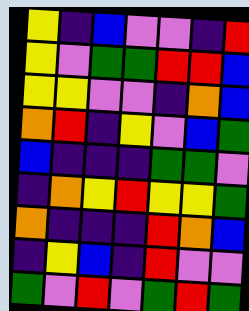[["yellow", "indigo", "blue", "violet", "violet", "indigo", "red"], ["yellow", "violet", "green", "green", "red", "red", "blue"], ["yellow", "yellow", "violet", "violet", "indigo", "orange", "blue"], ["orange", "red", "indigo", "yellow", "violet", "blue", "green"], ["blue", "indigo", "indigo", "indigo", "green", "green", "violet"], ["indigo", "orange", "yellow", "red", "yellow", "yellow", "green"], ["orange", "indigo", "indigo", "indigo", "red", "orange", "blue"], ["indigo", "yellow", "blue", "indigo", "red", "violet", "violet"], ["green", "violet", "red", "violet", "green", "red", "green"]]